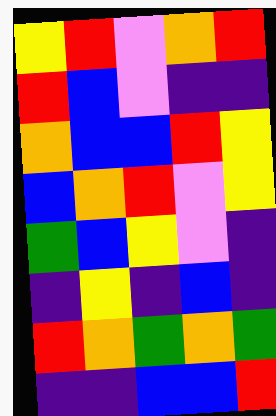[["yellow", "red", "violet", "orange", "red"], ["red", "blue", "violet", "indigo", "indigo"], ["orange", "blue", "blue", "red", "yellow"], ["blue", "orange", "red", "violet", "yellow"], ["green", "blue", "yellow", "violet", "indigo"], ["indigo", "yellow", "indigo", "blue", "indigo"], ["red", "orange", "green", "orange", "green"], ["indigo", "indigo", "blue", "blue", "red"]]